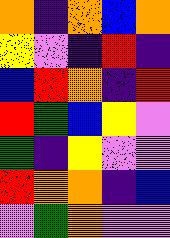[["orange", "indigo", "orange", "blue", "orange"], ["yellow", "violet", "indigo", "red", "indigo"], ["blue", "red", "orange", "indigo", "red"], ["red", "green", "blue", "yellow", "violet"], ["green", "indigo", "yellow", "violet", "violet"], ["red", "orange", "orange", "indigo", "blue"], ["violet", "green", "orange", "violet", "violet"]]